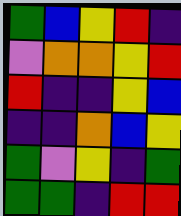[["green", "blue", "yellow", "red", "indigo"], ["violet", "orange", "orange", "yellow", "red"], ["red", "indigo", "indigo", "yellow", "blue"], ["indigo", "indigo", "orange", "blue", "yellow"], ["green", "violet", "yellow", "indigo", "green"], ["green", "green", "indigo", "red", "red"]]